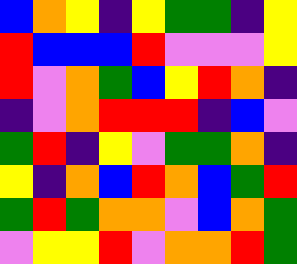[["blue", "orange", "yellow", "indigo", "yellow", "green", "green", "indigo", "yellow"], ["red", "blue", "blue", "blue", "red", "violet", "violet", "violet", "yellow"], ["red", "violet", "orange", "green", "blue", "yellow", "red", "orange", "indigo"], ["indigo", "violet", "orange", "red", "red", "red", "indigo", "blue", "violet"], ["green", "red", "indigo", "yellow", "violet", "green", "green", "orange", "indigo"], ["yellow", "indigo", "orange", "blue", "red", "orange", "blue", "green", "red"], ["green", "red", "green", "orange", "orange", "violet", "blue", "orange", "green"], ["violet", "yellow", "yellow", "red", "violet", "orange", "orange", "red", "green"]]